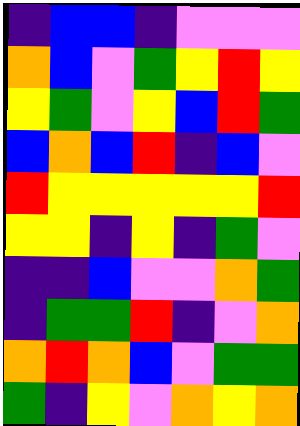[["indigo", "blue", "blue", "indigo", "violet", "violet", "violet"], ["orange", "blue", "violet", "green", "yellow", "red", "yellow"], ["yellow", "green", "violet", "yellow", "blue", "red", "green"], ["blue", "orange", "blue", "red", "indigo", "blue", "violet"], ["red", "yellow", "yellow", "yellow", "yellow", "yellow", "red"], ["yellow", "yellow", "indigo", "yellow", "indigo", "green", "violet"], ["indigo", "indigo", "blue", "violet", "violet", "orange", "green"], ["indigo", "green", "green", "red", "indigo", "violet", "orange"], ["orange", "red", "orange", "blue", "violet", "green", "green"], ["green", "indigo", "yellow", "violet", "orange", "yellow", "orange"]]